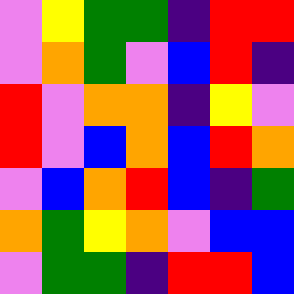[["violet", "yellow", "green", "green", "indigo", "red", "red"], ["violet", "orange", "green", "violet", "blue", "red", "indigo"], ["red", "violet", "orange", "orange", "indigo", "yellow", "violet"], ["red", "violet", "blue", "orange", "blue", "red", "orange"], ["violet", "blue", "orange", "red", "blue", "indigo", "green"], ["orange", "green", "yellow", "orange", "violet", "blue", "blue"], ["violet", "green", "green", "indigo", "red", "red", "blue"]]